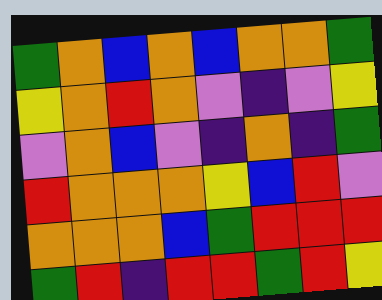[["green", "orange", "blue", "orange", "blue", "orange", "orange", "green"], ["yellow", "orange", "red", "orange", "violet", "indigo", "violet", "yellow"], ["violet", "orange", "blue", "violet", "indigo", "orange", "indigo", "green"], ["red", "orange", "orange", "orange", "yellow", "blue", "red", "violet"], ["orange", "orange", "orange", "blue", "green", "red", "red", "red"], ["green", "red", "indigo", "red", "red", "green", "red", "yellow"]]